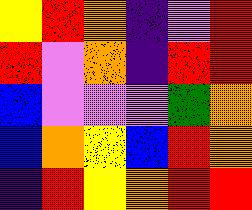[["yellow", "red", "orange", "indigo", "violet", "red"], ["red", "violet", "orange", "indigo", "red", "red"], ["blue", "violet", "violet", "violet", "green", "orange"], ["blue", "orange", "yellow", "blue", "red", "orange"], ["indigo", "red", "yellow", "orange", "red", "red"]]